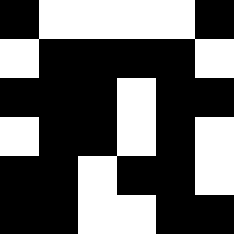[["black", "white", "white", "white", "white", "black"], ["white", "black", "black", "black", "black", "white"], ["black", "black", "black", "white", "black", "black"], ["white", "black", "black", "white", "black", "white"], ["black", "black", "white", "black", "black", "white"], ["black", "black", "white", "white", "black", "black"]]